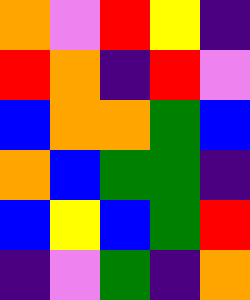[["orange", "violet", "red", "yellow", "indigo"], ["red", "orange", "indigo", "red", "violet"], ["blue", "orange", "orange", "green", "blue"], ["orange", "blue", "green", "green", "indigo"], ["blue", "yellow", "blue", "green", "red"], ["indigo", "violet", "green", "indigo", "orange"]]